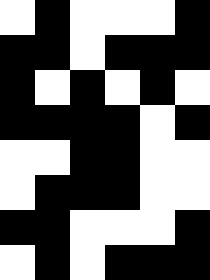[["white", "black", "white", "white", "white", "black"], ["black", "black", "white", "black", "black", "black"], ["black", "white", "black", "white", "black", "white"], ["black", "black", "black", "black", "white", "black"], ["white", "white", "black", "black", "white", "white"], ["white", "black", "black", "black", "white", "white"], ["black", "black", "white", "white", "white", "black"], ["white", "black", "white", "black", "black", "black"]]